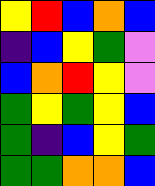[["yellow", "red", "blue", "orange", "blue"], ["indigo", "blue", "yellow", "green", "violet"], ["blue", "orange", "red", "yellow", "violet"], ["green", "yellow", "green", "yellow", "blue"], ["green", "indigo", "blue", "yellow", "green"], ["green", "green", "orange", "orange", "blue"]]